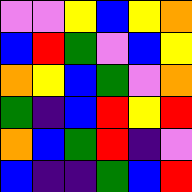[["violet", "violet", "yellow", "blue", "yellow", "orange"], ["blue", "red", "green", "violet", "blue", "yellow"], ["orange", "yellow", "blue", "green", "violet", "orange"], ["green", "indigo", "blue", "red", "yellow", "red"], ["orange", "blue", "green", "red", "indigo", "violet"], ["blue", "indigo", "indigo", "green", "blue", "red"]]